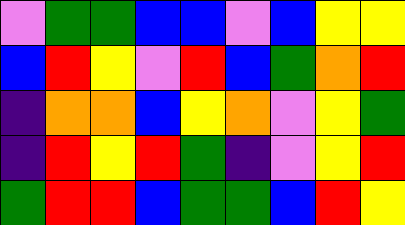[["violet", "green", "green", "blue", "blue", "violet", "blue", "yellow", "yellow"], ["blue", "red", "yellow", "violet", "red", "blue", "green", "orange", "red"], ["indigo", "orange", "orange", "blue", "yellow", "orange", "violet", "yellow", "green"], ["indigo", "red", "yellow", "red", "green", "indigo", "violet", "yellow", "red"], ["green", "red", "red", "blue", "green", "green", "blue", "red", "yellow"]]